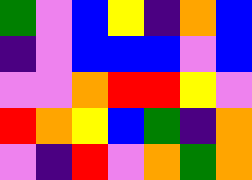[["green", "violet", "blue", "yellow", "indigo", "orange", "blue"], ["indigo", "violet", "blue", "blue", "blue", "violet", "blue"], ["violet", "violet", "orange", "red", "red", "yellow", "violet"], ["red", "orange", "yellow", "blue", "green", "indigo", "orange"], ["violet", "indigo", "red", "violet", "orange", "green", "orange"]]